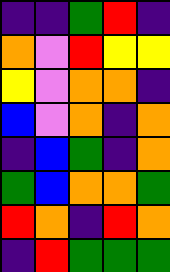[["indigo", "indigo", "green", "red", "indigo"], ["orange", "violet", "red", "yellow", "yellow"], ["yellow", "violet", "orange", "orange", "indigo"], ["blue", "violet", "orange", "indigo", "orange"], ["indigo", "blue", "green", "indigo", "orange"], ["green", "blue", "orange", "orange", "green"], ["red", "orange", "indigo", "red", "orange"], ["indigo", "red", "green", "green", "green"]]